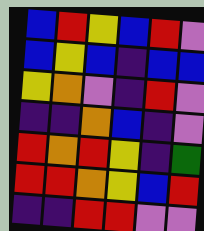[["blue", "red", "yellow", "blue", "red", "violet"], ["blue", "yellow", "blue", "indigo", "blue", "blue"], ["yellow", "orange", "violet", "indigo", "red", "violet"], ["indigo", "indigo", "orange", "blue", "indigo", "violet"], ["red", "orange", "red", "yellow", "indigo", "green"], ["red", "red", "orange", "yellow", "blue", "red"], ["indigo", "indigo", "red", "red", "violet", "violet"]]